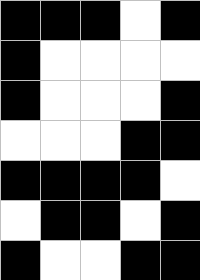[["black", "black", "black", "white", "black"], ["black", "white", "white", "white", "white"], ["black", "white", "white", "white", "black"], ["white", "white", "white", "black", "black"], ["black", "black", "black", "black", "white"], ["white", "black", "black", "white", "black"], ["black", "white", "white", "black", "black"]]